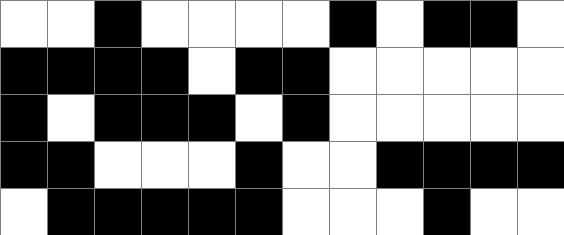[["white", "white", "black", "white", "white", "white", "white", "black", "white", "black", "black", "white"], ["black", "black", "black", "black", "white", "black", "black", "white", "white", "white", "white", "white"], ["black", "white", "black", "black", "black", "white", "black", "white", "white", "white", "white", "white"], ["black", "black", "white", "white", "white", "black", "white", "white", "black", "black", "black", "black"], ["white", "black", "black", "black", "black", "black", "white", "white", "white", "black", "white", "white"]]